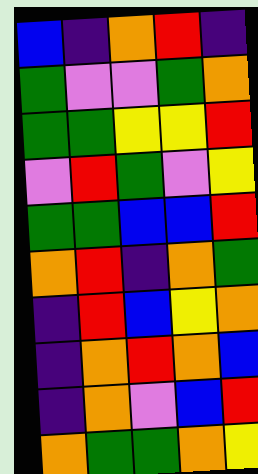[["blue", "indigo", "orange", "red", "indigo"], ["green", "violet", "violet", "green", "orange"], ["green", "green", "yellow", "yellow", "red"], ["violet", "red", "green", "violet", "yellow"], ["green", "green", "blue", "blue", "red"], ["orange", "red", "indigo", "orange", "green"], ["indigo", "red", "blue", "yellow", "orange"], ["indigo", "orange", "red", "orange", "blue"], ["indigo", "orange", "violet", "blue", "red"], ["orange", "green", "green", "orange", "yellow"]]